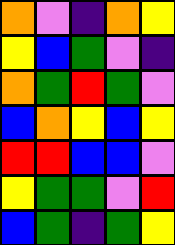[["orange", "violet", "indigo", "orange", "yellow"], ["yellow", "blue", "green", "violet", "indigo"], ["orange", "green", "red", "green", "violet"], ["blue", "orange", "yellow", "blue", "yellow"], ["red", "red", "blue", "blue", "violet"], ["yellow", "green", "green", "violet", "red"], ["blue", "green", "indigo", "green", "yellow"]]